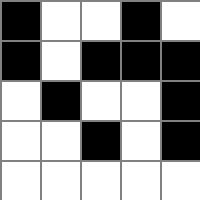[["black", "white", "white", "black", "white"], ["black", "white", "black", "black", "black"], ["white", "black", "white", "white", "black"], ["white", "white", "black", "white", "black"], ["white", "white", "white", "white", "white"]]